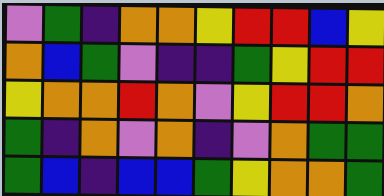[["violet", "green", "indigo", "orange", "orange", "yellow", "red", "red", "blue", "yellow"], ["orange", "blue", "green", "violet", "indigo", "indigo", "green", "yellow", "red", "red"], ["yellow", "orange", "orange", "red", "orange", "violet", "yellow", "red", "red", "orange"], ["green", "indigo", "orange", "violet", "orange", "indigo", "violet", "orange", "green", "green"], ["green", "blue", "indigo", "blue", "blue", "green", "yellow", "orange", "orange", "green"]]